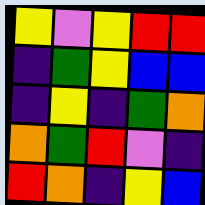[["yellow", "violet", "yellow", "red", "red"], ["indigo", "green", "yellow", "blue", "blue"], ["indigo", "yellow", "indigo", "green", "orange"], ["orange", "green", "red", "violet", "indigo"], ["red", "orange", "indigo", "yellow", "blue"]]